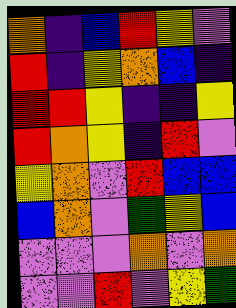[["orange", "indigo", "blue", "red", "yellow", "violet"], ["red", "indigo", "yellow", "orange", "blue", "indigo"], ["red", "red", "yellow", "indigo", "indigo", "yellow"], ["red", "orange", "yellow", "indigo", "red", "violet"], ["yellow", "orange", "violet", "red", "blue", "blue"], ["blue", "orange", "violet", "green", "yellow", "blue"], ["violet", "violet", "violet", "orange", "violet", "orange"], ["violet", "violet", "red", "violet", "yellow", "green"]]